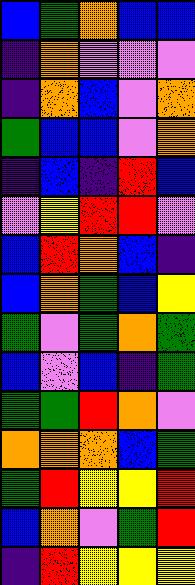[["blue", "green", "orange", "blue", "blue"], ["indigo", "orange", "violet", "violet", "violet"], ["indigo", "orange", "blue", "violet", "orange"], ["green", "blue", "blue", "violet", "orange"], ["indigo", "blue", "indigo", "red", "blue"], ["violet", "yellow", "red", "red", "violet"], ["blue", "red", "orange", "blue", "indigo"], ["blue", "orange", "green", "blue", "yellow"], ["green", "violet", "green", "orange", "green"], ["blue", "violet", "blue", "indigo", "green"], ["green", "green", "red", "orange", "violet"], ["orange", "orange", "orange", "blue", "green"], ["green", "red", "yellow", "yellow", "red"], ["blue", "orange", "violet", "green", "red"], ["indigo", "red", "yellow", "yellow", "yellow"]]